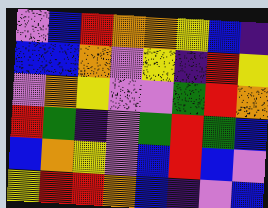[["violet", "blue", "red", "orange", "orange", "yellow", "blue", "indigo"], ["blue", "blue", "orange", "violet", "yellow", "indigo", "red", "yellow"], ["violet", "orange", "yellow", "violet", "violet", "green", "red", "orange"], ["red", "green", "indigo", "violet", "green", "red", "green", "blue"], ["blue", "orange", "yellow", "violet", "blue", "red", "blue", "violet"], ["yellow", "red", "red", "orange", "blue", "indigo", "violet", "blue"]]